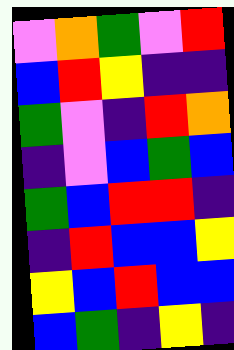[["violet", "orange", "green", "violet", "red"], ["blue", "red", "yellow", "indigo", "indigo"], ["green", "violet", "indigo", "red", "orange"], ["indigo", "violet", "blue", "green", "blue"], ["green", "blue", "red", "red", "indigo"], ["indigo", "red", "blue", "blue", "yellow"], ["yellow", "blue", "red", "blue", "blue"], ["blue", "green", "indigo", "yellow", "indigo"]]